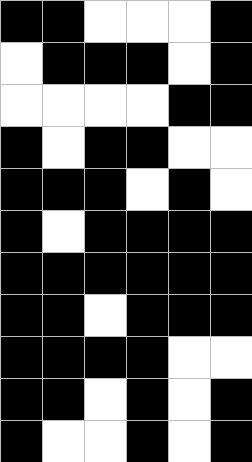[["black", "black", "white", "white", "white", "black"], ["white", "black", "black", "black", "white", "black"], ["white", "white", "white", "white", "black", "black"], ["black", "white", "black", "black", "white", "white"], ["black", "black", "black", "white", "black", "white"], ["black", "white", "black", "black", "black", "black"], ["black", "black", "black", "black", "black", "black"], ["black", "black", "white", "black", "black", "black"], ["black", "black", "black", "black", "white", "white"], ["black", "black", "white", "black", "white", "black"], ["black", "white", "white", "black", "white", "black"]]